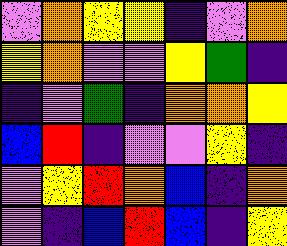[["violet", "orange", "yellow", "yellow", "indigo", "violet", "orange"], ["yellow", "orange", "violet", "violet", "yellow", "green", "indigo"], ["indigo", "violet", "green", "indigo", "orange", "orange", "yellow"], ["blue", "red", "indigo", "violet", "violet", "yellow", "indigo"], ["violet", "yellow", "red", "orange", "blue", "indigo", "orange"], ["violet", "indigo", "blue", "red", "blue", "indigo", "yellow"]]